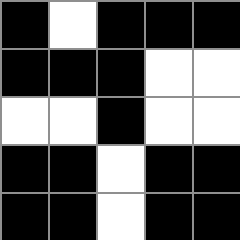[["black", "white", "black", "black", "black"], ["black", "black", "black", "white", "white"], ["white", "white", "black", "white", "white"], ["black", "black", "white", "black", "black"], ["black", "black", "white", "black", "black"]]